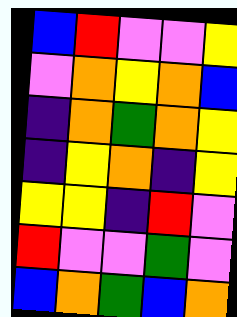[["blue", "red", "violet", "violet", "yellow"], ["violet", "orange", "yellow", "orange", "blue"], ["indigo", "orange", "green", "orange", "yellow"], ["indigo", "yellow", "orange", "indigo", "yellow"], ["yellow", "yellow", "indigo", "red", "violet"], ["red", "violet", "violet", "green", "violet"], ["blue", "orange", "green", "blue", "orange"]]